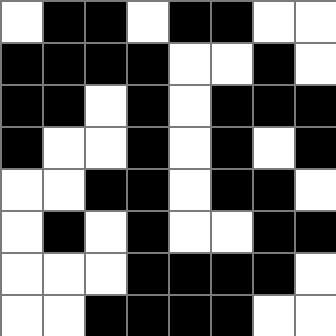[["white", "black", "black", "white", "black", "black", "white", "white"], ["black", "black", "black", "black", "white", "white", "black", "white"], ["black", "black", "white", "black", "white", "black", "black", "black"], ["black", "white", "white", "black", "white", "black", "white", "black"], ["white", "white", "black", "black", "white", "black", "black", "white"], ["white", "black", "white", "black", "white", "white", "black", "black"], ["white", "white", "white", "black", "black", "black", "black", "white"], ["white", "white", "black", "black", "black", "black", "white", "white"]]